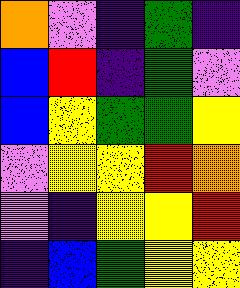[["orange", "violet", "indigo", "green", "indigo"], ["blue", "red", "indigo", "green", "violet"], ["blue", "yellow", "green", "green", "yellow"], ["violet", "yellow", "yellow", "red", "orange"], ["violet", "indigo", "yellow", "yellow", "red"], ["indigo", "blue", "green", "yellow", "yellow"]]